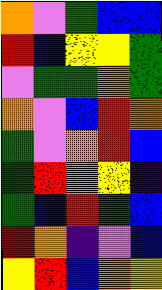[["orange", "violet", "green", "blue", "blue"], ["red", "blue", "yellow", "yellow", "green"], ["violet", "green", "green", "orange", "green"], ["orange", "violet", "blue", "red", "orange"], ["green", "violet", "orange", "red", "blue"], ["green", "red", "violet", "yellow", "indigo"], ["green", "blue", "red", "green", "blue"], ["red", "orange", "indigo", "violet", "blue"], ["yellow", "red", "blue", "orange", "yellow"]]